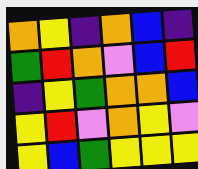[["orange", "yellow", "indigo", "orange", "blue", "indigo"], ["green", "red", "orange", "violet", "blue", "red"], ["indigo", "yellow", "green", "orange", "orange", "blue"], ["yellow", "red", "violet", "orange", "yellow", "violet"], ["yellow", "blue", "green", "yellow", "yellow", "yellow"]]